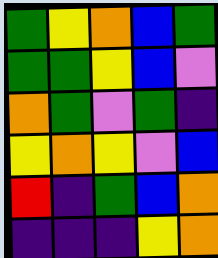[["green", "yellow", "orange", "blue", "green"], ["green", "green", "yellow", "blue", "violet"], ["orange", "green", "violet", "green", "indigo"], ["yellow", "orange", "yellow", "violet", "blue"], ["red", "indigo", "green", "blue", "orange"], ["indigo", "indigo", "indigo", "yellow", "orange"]]